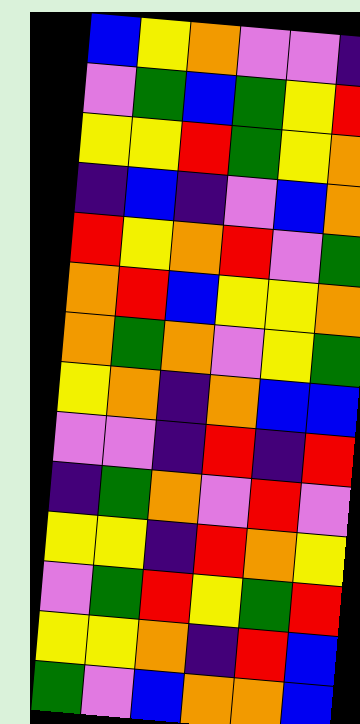[["blue", "yellow", "orange", "violet", "violet", "indigo"], ["violet", "green", "blue", "green", "yellow", "red"], ["yellow", "yellow", "red", "green", "yellow", "orange"], ["indigo", "blue", "indigo", "violet", "blue", "orange"], ["red", "yellow", "orange", "red", "violet", "green"], ["orange", "red", "blue", "yellow", "yellow", "orange"], ["orange", "green", "orange", "violet", "yellow", "green"], ["yellow", "orange", "indigo", "orange", "blue", "blue"], ["violet", "violet", "indigo", "red", "indigo", "red"], ["indigo", "green", "orange", "violet", "red", "violet"], ["yellow", "yellow", "indigo", "red", "orange", "yellow"], ["violet", "green", "red", "yellow", "green", "red"], ["yellow", "yellow", "orange", "indigo", "red", "blue"], ["green", "violet", "blue", "orange", "orange", "blue"]]